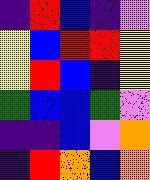[["indigo", "red", "blue", "indigo", "violet"], ["yellow", "blue", "red", "red", "yellow"], ["yellow", "red", "blue", "indigo", "yellow"], ["green", "blue", "blue", "green", "violet"], ["indigo", "indigo", "blue", "violet", "orange"], ["indigo", "red", "orange", "blue", "orange"]]